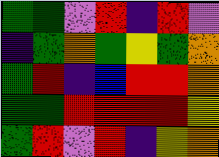[["green", "green", "violet", "red", "indigo", "red", "violet"], ["indigo", "green", "orange", "green", "yellow", "green", "orange"], ["green", "red", "indigo", "blue", "red", "red", "orange"], ["green", "green", "red", "red", "red", "red", "yellow"], ["green", "red", "violet", "red", "indigo", "yellow", "orange"]]